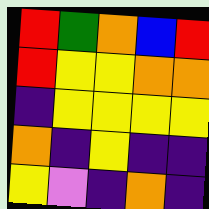[["red", "green", "orange", "blue", "red"], ["red", "yellow", "yellow", "orange", "orange"], ["indigo", "yellow", "yellow", "yellow", "yellow"], ["orange", "indigo", "yellow", "indigo", "indigo"], ["yellow", "violet", "indigo", "orange", "indigo"]]